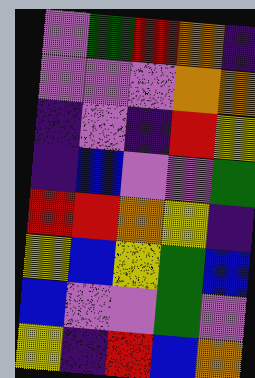[["violet", "green", "red", "orange", "indigo"], ["violet", "violet", "violet", "orange", "orange"], ["indigo", "violet", "indigo", "red", "yellow"], ["indigo", "blue", "violet", "violet", "green"], ["red", "red", "orange", "yellow", "indigo"], ["yellow", "blue", "yellow", "green", "blue"], ["blue", "violet", "violet", "green", "violet"], ["yellow", "indigo", "red", "blue", "orange"]]